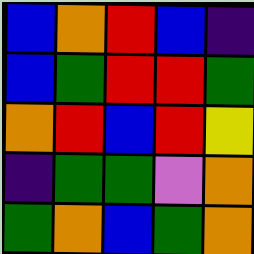[["blue", "orange", "red", "blue", "indigo"], ["blue", "green", "red", "red", "green"], ["orange", "red", "blue", "red", "yellow"], ["indigo", "green", "green", "violet", "orange"], ["green", "orange", "blue", "green", "orange"]]